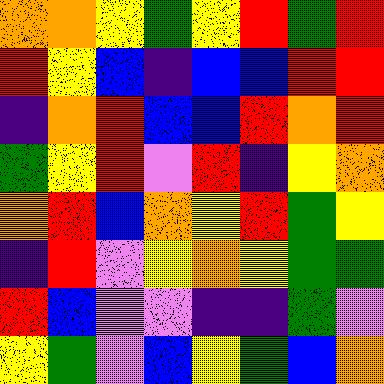[["orange", "orange", "yellow", "green", "yellow", "red", "green", "red"], ["red", "yellow", "blue", "indigo", "blue", "blue", "red", "red"], ["indigo", "orange", "red", "blue", "blue", "red", "orange", "red"], ["green", "yellow", "red", "violet", "red", "indigo", "yellow", "orange"], ["orange", "red", "blue", "orange", "yellow", "red", "green", "yellow"], ["indigo", "red", "violet", "yellow", "orange", "yellow", "green", "green"], ["red", "blue", "violet", "violet", "indigo", "indigo", "green", "violet"], ["yellow", "green", "violet", "blue", "yellow", "green", "blue", "orange"]]